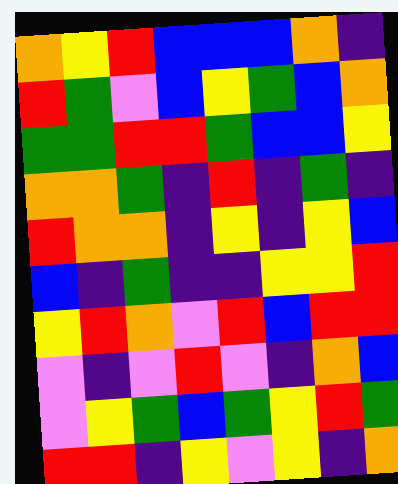[["orange", "yellow", "red", "blue", "blue", "blue", "orange", "indigo"], ["red", "green", "violet", "blue", "yellow", "green", "blue", "orange"], ["green", "green", "red", "red", "green", "blue", "blue", "yellow"], ["orange", "orange", "green", "indigo", "red", "indigo", "green", "indigo"], ["red", "orange", "orange", "indigo", "yellow", "indigo", "yellow", "blue"], ["blue", "indigo", "green", "indigo", "indigo", "yellow", "yellow", "red"], ["yellow", "red", "orange", "violet", "red", "blue", "red", "red"], ["violet", "indigo", "violet", "red", "violet", "indigo", "orange", "blue"], ["violet", "yellow", "green", "blue", "green", "yellow", "red", "green"], ["red", "red", "indigo", "yellow", "violet", "yellow", "indigo", "orange"]]